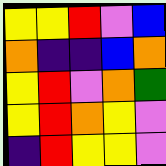[["yellow", "yellow", "red", "violet", "blue"], ["orange", "indigo", "indigo", "blue", "orange"], ["yellow", "red", "violet", "orange", "green"], ["yellow", "red", "orange", "yellow", "violet"], ["indigo", "red", "yellow", "yellow", "violet"]]